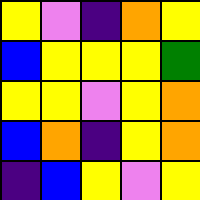[["yellow", "violet", "indigo", "orange", "yellow"], ["blue", "yellow", "yellow", "yellow", "green"], ["yellow", "yellow", "violet", "yellow", "orange"], ["blue", "orange", "indigo", "yellow", "orange"], ["indigo", "blue", "yellow", "violet", "yellow"]]